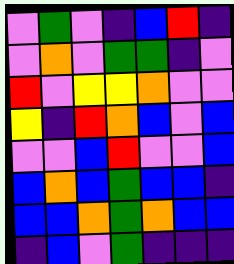[["violet", "green", "violet", "indigo", "blue", "red", "indigo"], ["violet", "orange", "violet", "green", "green", "indigo", "violet"], ["red", "violet", "yellow", "yellow", "orange", "violet", "violet"], ["yellow", "indigo", "red", "orange", "blue", "violet", "blue"], ["violet", "violet", "blue", "red", "violet", "violet", "blue"], ["blue", "orange", "blue", "green", "blue", "blue", "indigo"], ["blue", "blue", "orange", "green", "orange", "blue", "blue"], ["indigo", "blue", "violet", "green", "indigo", "indigo", "indigo"]]